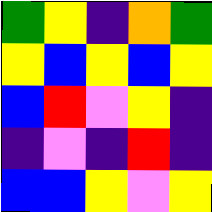[["green", "yellow", "indigo", "orange", "green"], ["yellow", "blue", "yellow", "blue", "yellow"], ["blue", "red", "violet", "yellow", "indigo"], ["indigo", "violet", "indigo", "red", "indigo"], ["blue", "blue", "yellow", "violet", "yellow"]]